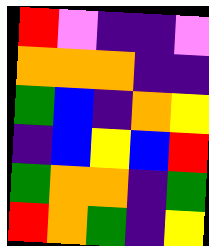[["red", "violet", "indigo", "indigo", "violet"], ["orange", "orange", "orange", "indigo", "indigo"], ["green", "blue", "indigo", "orange", "yellow"], ["indigo", "blue", "yellow", "blue", "red"], ["green", "orange", "orange", "indigo", "green"], ["red", "orange", "green", "indigo", "yellow"]]